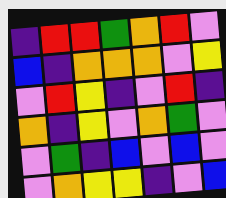[["indigo", "red", "red", "green", "orange", "red", "violet"], ["blue", "indigo", "orange", "orange", "orange", "violet", "yellow"], ["violet", "red", "yellow", "indigo", "violet", "red", "indigo"], ["orange", "indigo", "yellow", "violet", "orange", "green", "violet"], ["violet", "green", "indigo", "blue", "violet", "blue", "violet"], ["violet", "orange", "yellow", "yellow", "indigo", "violet", "blue"]]